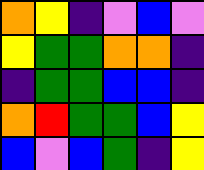[["orange", "yellow", "indigo", "violet", "blue", "violet"], ["yellow", "green", "green", "orange", "orange", "indigo"], ["indigo", "green", "green", "blue", "blue", "indigo"], ["orange", "red", "green", "green", "blue", "yellow"], ["blue", "violet", "blue", "green", "indigo", "yellow"]]